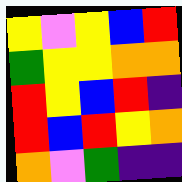[["yellow", "violet", "yellow", "blue", "red"], ["green", "yellow", "yellow", "orange", "orange"], ["red", "yellow", "blue", "red", "indigo"], ["red", "blue", "red", "yellow", "orange"], ["orange", "violet", "green", "indigo", "indigo"]]